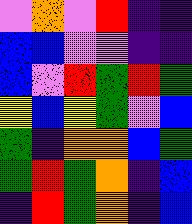[["violet", "orange", "violet", "red", "indigo", "indigo"], ["blue", "blue", "violet", "violet", "indigo", "indigo"], ["blue", "violet", "red", "green", "red", "green"], ["yellow", "blue", "yellow", "green", "violet", "blue"], ["green", "indigo", "orange", "orange", "blue", "green"], ["green", "red", "green", "orange", "indigo", "blue"], ["indigo", "red", "green", "orange", "indigo", "blue"]]